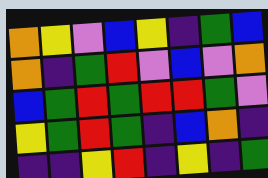[["orange", "yellow", "violet", "blue", "yellow", "indigo", "green", "blue"], ["orange", "indigo", "green", "red", "violet", "blue", "violet", "orange"], ["blue", "green", "red", "green", "red", "red", "green", "violet"], ["yellow", "green", "red", "green", "indigo", "blue", "orange", "indigo"], ["indigo", "indigo", "yellow", "red", "indigo", "yellow", "indigo", "green"]]